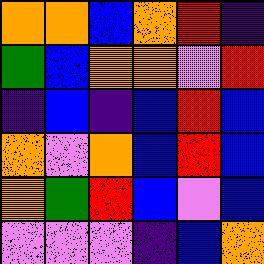[["orange", "orange", "blue", "orange", "red", "indigo"], ["green", "blue", "orange", "orange", "violet", "red"], ["indigo", "blue", "indigo", "blue", "red", "blue"], ["orange", "violet", "orange", "blue", "red", "blue"], ["orange", "green", "red", "blue", "violet", "blue"], ["violet", "violet", "violet", "indigo", "blue", "orange"]]